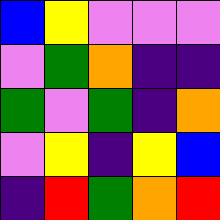[["blue", "yellow", "violet", "violet", "violet"], ["violet", "green", "orange", "indigo", "indigo"], ["green", "violet", "green", "indigo", "orange"], ["violet", "yellow", "indigo", "yellow", "blue"], ["indigo", "red", "green", "orange", "red"]]